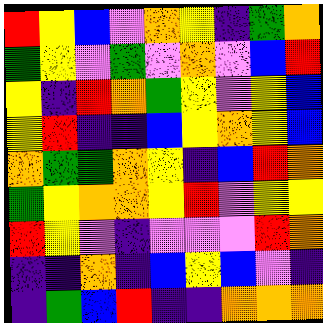[["red", "yellow", "blue", "violet", "orange", "yellow", "indigo", "green", "orange"], ["green", "yellow", "violet", "green", "violet", "orange", "violet", "blue", "red"], ["yellow", "indigo", "red", "orange", "green", "yellow", "violet", "yellow", "blue"], ["yellow", "red", "indigo", "indigo", "blue", "yellow", "orange", "yellow", "blue"], ["orange", "green", "green", "orange", "yellow", "indigo", "blue", "red", "orange"], ["green", "yellow", "orange", "orange", "yellow", "red", "violet", "yellow", "yellow"], ["red", "yellow", "violet", "indigo", "violet", "violet", "violet", "red", "orange"], ["indigo", "indigo", "orange", "indigo", "blue", "yellow", "blue", "violet", "indigo"], ["indigo", "green", "blue", "red", "indigo", "indigo", "orange", "orange", "orange"]]